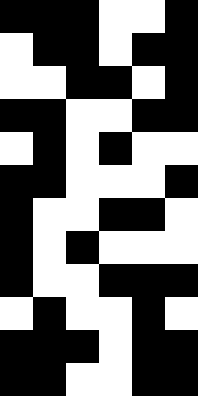[["black", "black", "black", "white", "white", "black"], ["white", "black", "black", "white", "black", "black"], ["white", "white", "black", "black", "white", "black"], ["black", "black", "white", "white", "black", "black"], ["white", "black", "white", "black", "white", "white"], ["black", "black", "white", "white", "white", "black"], ["black", "white", "white", "black", "black", "white"], ["black", "white", "black", "white", "white", "white"], ["black", "white", "white", "black", "black", "black"], ["white", "black", "white", "white", "black", "white"], ["black", "black", "black", "white", "black", "black"], ["black", "black", "white", "white", "black", "black"]]